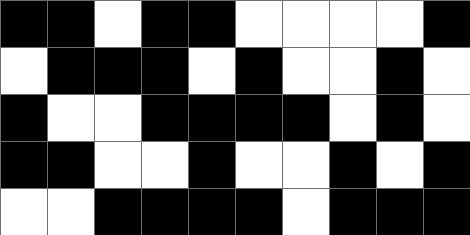[["black", "black", "white", "black", "black", "white", "white", "white", "white", "black"], ["white", "black", "black", "black", "white", "black", "white", "white", "black", "white"], ["black", "white", "white", "black", "black", "black", "black", "white", "black", "white"], ["black", "black", "white", "white", "black", "white", "white", "black", "white", "black"], ["white", "white", "black", "black", "black", "black", "white", "black", "black", "black"]]